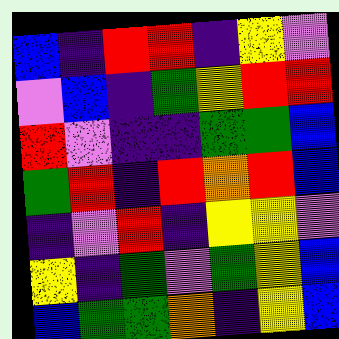[["blue", "indigo", "red", "red", "indigo", "yellow", "violet"], ["violet", "blue", "indigo", "green", "yellow", "red", "red"], ["red", "violet", "indigo", "indigo", "green", "green", "blue"], ["green", "red", "indigo", "red", "orange", "red", "blue"], ["indigo", "violet", "red", "indigo", "yellow", "yellow", "violet"], ["yellow", "indigo", "green", "violet", "green", "yellow", "blue"], ["blue", "green", "green", "orange", "indigo", "yellow", "blue"]]